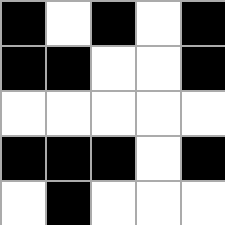[["black", "white", "black", "white", "black"], ["black", "black", "white", "white", "black"], ["white", "white", "white", "white", "white"], ["black", "black", "black", "white", "black"], ["white", "black", "white", "white", "white"]]